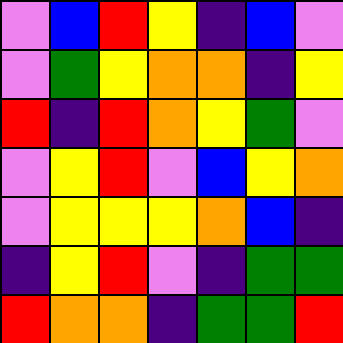[["violet", "blue", "red", "yellow", "indigo", "blue", "violet"], ["violet", "green", "yellow", "orange", "orange", "indigo", "yellow"], ["red", "indigo", "red", "orange", "yellow", "green", "violet"], ["violet", "yellow", "red", "violet", "blue", "yellow", "orange"], ["violet", "yellow", "yellow", "yellow", "orange", "blue", "indigo"], ["indigo", "yellow", "red", "violet", "indigo", "green", "green"], ["red", "orange", "orange", "indigo", "green", "green", "red"]]